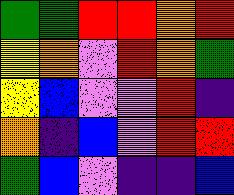[["green", "green", "red", "red", "orange", "red"], ["yellow", "orange", "violet", "red", "orange", "green"], ["yellow", "blue", "violet", "violet", "red", "indigo"], ["orange", "indigo", "blue", "violet", "red", "red"], ["green", "blue", "violet", "indigo", "indigo", "blue"]]